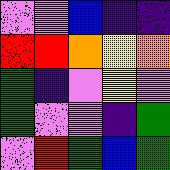[["violet", "violet", "blue", "indigo", "indigo"], ["red", "red", "orange", "yellow", "orange"], ["green", "indigo", "violet", "yellow", "violet"], ["green", "violet", "violet", "indigo", "green"], ["violet", "red", "green", "blue", "green"]]